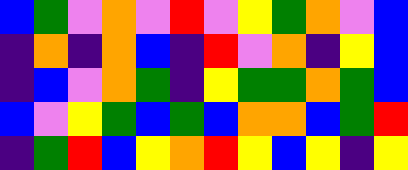[["blue", "green", "violet", "orange", "violet", "red", "violet", "yellow", "green", "orange", "violet", "blue"], ["indigo", "orange", "indigo", "orange", "blue", "indigo", "red", "violet", "orange", "indigo", "yellow", "blue"], ["indigo", "blue", "violet", "orange", "green", "indigo", "yellow", "green", "green", "orange", "green", "blue"], ["blue", "violet", "yellow", "green", "blue", "green", "blue", "orange", "orange", "blue", "green", "red"], ["indigo", "green", "red", "blue", "yellow", "orange", "red", "yellow", "blue", "yellow", "indigo", "yellow"]]